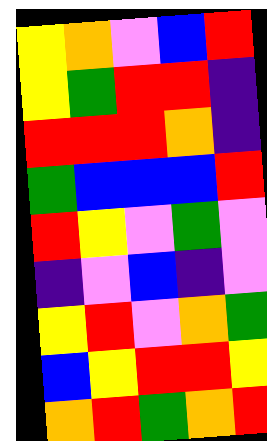[["yellow", "orange", "violet", "blue", "red"], ["yellow", "green", "red", "red", "indigo"], ["red", "red", "red", "orange", "indigo"], ["green", "blue", "blue", "blue", "red"], ["red", "yellow", "violet", "green", "violet"], ["indigo", "violet", "blue", "indigo", "violet"], ["yellow", "red", "violet", "orange", "green"], ["blue", "yellow", "red", "red", "yellow"], ["orange", "red", "green", "orange", "red"]]